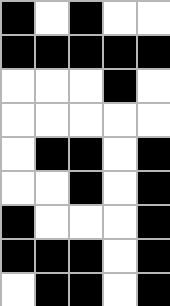[["black", "white", "black", "white", "white"], ["black", "black", "black", "black", "black"], ["white", "white", "white", "black", "white"], ["white", "white", "white", "white", "white"], ["white", "black", "black", "white", "black"], ["white", "white", "black", "white", "black"], ["black", "white", "white", "white", "black"], ["black", "black", "black", "white", "black"], ["white", "black", "black", "white", "black"]]